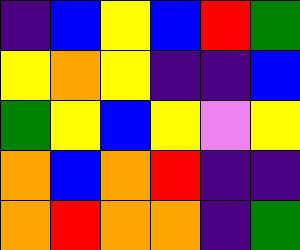[["indigo", "blue", "yellow", "blue", "red", "green"], ["yellow", "orange", "yellow", "indigo", "indigo", "blue"], ["green", "yellow", "blue", "yellow", "violet", "yellow"], ["orange", "blue", "orange", "red", "indigo", "indigo"], ["orange", "red", "orange", "orange", "indigo", "green"]]